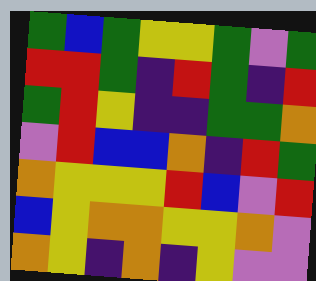[["green", "blue", "green", "yellow", "yellow", "green", "violet", "green"], ["red", "red", "green", "indigo", "red", "green", "indigo", "red"], ["green", "red", "yellow", "indigo", "indigo", "green", "green", "orange"], ["violet", "red", "blue", "blue", "orange", "indigo", "red", "green"], ["orange", "yellow", "yellow", "yellow", "red", "blue", "violet", "red"], ["blue", "yellow", "orange", "orange", "yellow", "yellow", "orange", "violet"], ["orange", "yellow", "indigo", "orange", "indigo", "yellow", "violet", "violet"]]